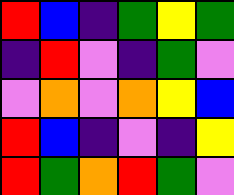[["red", "blue", "indigo", "green", "yellow", "green"], ["indigo", "red", "violet", "indigo", "green", "violet"], ["violet", "orange", "violet", "orange", "yellow", "blue"], ["red", "blue", "indigo", "violet", "indigo", "yellow"], ["red", "green", "orange", "red", "green", "violet"]]